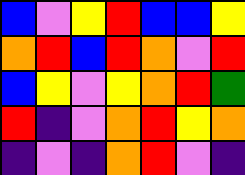[["blue", "violet", "yellow", "red", "blue", "blue", "yellow"], ["orange", "red", "blue", "red", "orange", "violet", "red"], ["blue", "yellow", "violet", "yellow", "orange", "red", "green"], ["red", "indigo", "violet", "orange", "red", "yellow", "orange"], ["indigo", "violet", "indigo", "orange", "red", "violet", "indigo"]]